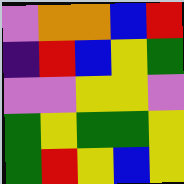[["violet", "orange", "orange", "blue", "red"], ["indigo", "red", "blue", "yellow", "green"], ["violet", "violet", "yellow", "yellow", "violet"], ["green", "yellow", "green", "green", "yellow"], ["green", "red", "yellow", "blue", "yellow"]]